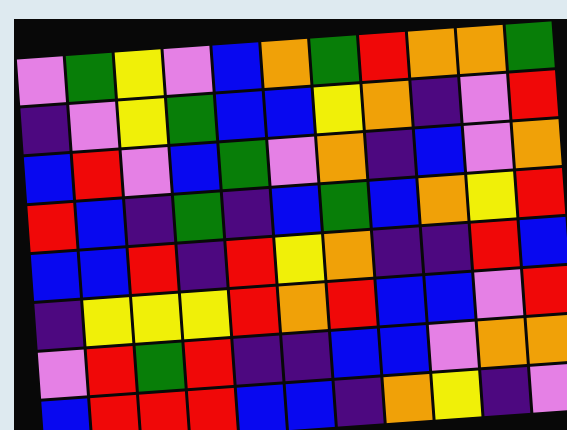[["violet", "green", "yellow", "violet", "blue", "orange", "green", "red", "orange", "orange", "green"], ["indigo", "violet", "yellow", "green", "blue", "blue", "yellow", "orange", "indigo", "violet", "red"], ["blue", "red", "violet", "blue", "green", "violet", "orange", "indigo", "blue", "violet", "orange"], ["red", "blue", "indigo", "green", "indigo", "blue", "green", "blue", "orange", "yellow", "red"], ["blue", "blue", "red", "indigo", "red", "yellow", "orange", "indigo", "indigo", "red", "blue"], ["indigo", "yellow", "yellow", "yellow", "red", "orange", "red", "blue", "blue", "violet", "red"], ["violet", "red", "green", "red", "indigo", "indigo", "blue", "blue", "violet", "orange", "orange"], ["blue", "red", "red", "red", "blue", "blue", "indigo", "orange", "yellow", "indigo", "violet"]]